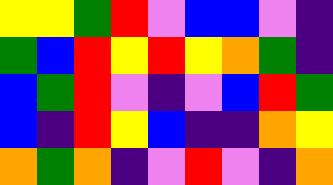[["yellow", "yellow", "green", "red", "violet", "blue", "blue", "violet", "indigo"], ["green", "blue", "red", "yellow", "red", "yellow", "orange", "green", "indigo"], ["blue", "green", "red", "violet", "indigo", "violet", "blue", "red", "green"], ["blue", "indigo", "red", "yellow", "blue", "indigo", "indigo", "orange", "yellow"], ["orange", "green", "orange", "indigo", "violet", "red", "violet", "indigo", "orange"]]